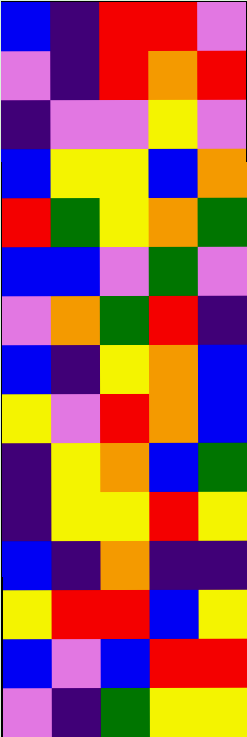[["blue", "indigo", "red", "red", "violet"], ["violet", "indigo", "red", "orange", "red"], ["indigo", "violet", "violet", "yellow", "violet"], ["blue", "yellow", "yellow", "blue", "orange"], ["red", "green", "yellow", "orange", "green"], ["blue", "blue", "violet", "green", "violet"], ["violet", "orange", "green", "red", "indigo"], ["blue", "indigo", "yellow", "orange", "blue"], ["yellow", "violet", "red", "orange", "blue"], ["indigo", "yellow", "orange", "blue", "green"], ["indigo", "yellow", "yellow", "red", "yellow"], ["blue", "indigo", "orange", "indigo", "indigo"], ["yellow", "red", "red", "blue", "yellow"], ["blue", "violet", "blue", "red", "red"], ["violet", "indigo", "green", "yellow", "yellow"]]